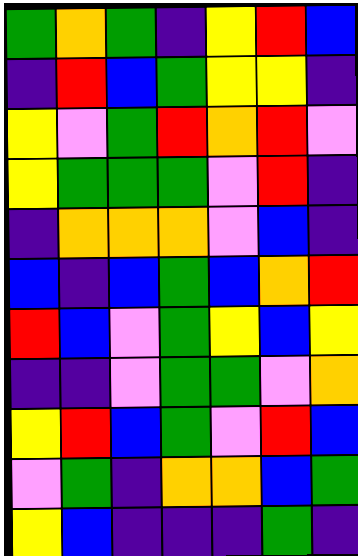[["green", "orange", "green", "indigo", "yellow", "red", "blue"], ["indigo", "red", "blue", "green", "yellow", "yellow", "indigo"], ["yellow", "violet", "green", "red", "orange", "red", "violet"], ["yellow", "green", "green", "green", "violet", "red", "indigo"], ["indigo", "orange", "orange", "orange", "violet", "blue", "indigo"], ["blue", "indigo", "blue", "green", "blue", "orange", "red"], ["red", "blue", "violet", "green", "yellow", "blue", "yellow"], ["indigo", "indigo", "violet", "green", "green", "violet", "orange"], ["yellow", "red", "blue", "green", "violet", "red", "blue"], ["violet", "green", "indigo", "orange", "orange", "blue", "green"], ["yellow", "blue", "indigo", "indigo", "indigo", "green", "indigo"]]